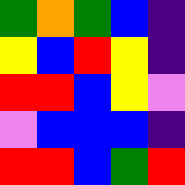[["green", "orange", "green", "blue", "indigo"], ["yellow", "blue", "red", "yellow", "indigo"], ["red", "red", "blue", "yellow", "violet"], ["violet", "blue", "blue", "blue", "indigo"], ["red", "red", "blue", "green", "red"]]